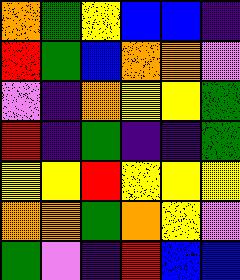[["orange", "green", "yellow", "blue", "blue", "indigo"], ["red", "green", "blue", "orange", "orange", "violet"], ["violet", "indigo", "orange", "yellow", "yellow", "green"], ["red", "indigo", "green", "indigo", "indigo", "green"], ["yellow", "yellow", "red", "yellow", "yellow", "yellow"], ["orange", "orange", "green", "orange", "yellow", "violet"], ["green", "violet", "indigo", "red", "blue", "blue"]]